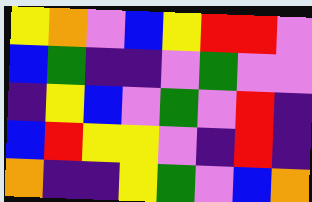[["yellow", "orange", "violet", "blue", "yellow", "red", "red", "violet"], ["blue", "green", "indigo", "indigo", "violet", "green", "violet", "violet"], ["indigo", "yellow", "blue", "violet", "green", "violet", "red", "indigo"], ["blue", "red", "yellow", "yellow", "violet", "indigo", "red", "indigo"], ["orange", "indigo", "indigo", "yellow", "green", "violet", "blue", "orange"]]